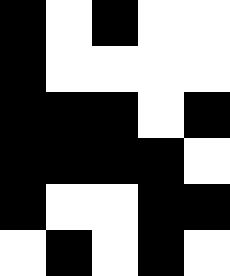[["black", "white", "black", "white", "white"], ["black", "white", "white", "white", "white"], ["black", "black", "black", "white", "black"], ["black", "black", "black", "black", "white"], ["black", "white", "white", "black", "black"], ["white", "black", "white", "black", "white"]]